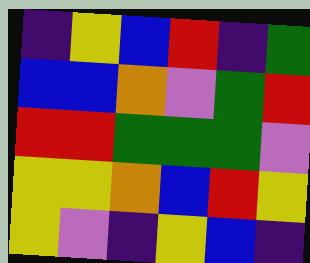[["indigo", "yellow", "blue", "red", "indigo", "green"], ["blue", "blue", "orange", "violet", "green", "red"], ["red", "red", "green", "green", "green", "violet"], ["yellow", "yellow", "orange", "blue", "red", "yellow"], ["yellow", "violet", "indigo", "yellow", "blue", "indigo"]]